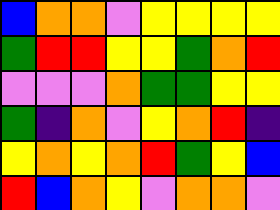[["blue", "orange", "orange", "violet", "yellow", "yellow", "yellow", "yellow"], ["green", "red", "red", "yellow", "yellow", "green", "orange", "red"], ["violet", "violet", "violet", "orange", "green", "green", "yellow", "yellow"], ["green", "indigo", "orange", "violet", "yellow", "orange", "red", "indigo"], ["yellow", "orange", "yellow", "orange", "red", "green", "yellow", "blue"], ["red", "blue", "orange", "yellow", "violet", "orange", "orange", "violet"]]